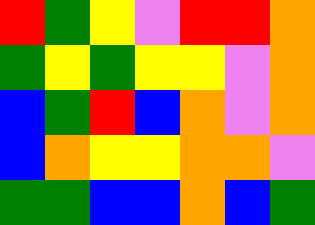[["red", "green", "yellow", "violet", "red", "red", "orange"], ["green", "yellow", "green", "yellow", "yellow", "violet", "orange"], ["blue", "green", "red", "blue", "orange", "violet", "orange"], ["blue", "orange", "yellow", "yellow", "orange", "orange", "violet"], ["green", "green", "blue", "blue", "orange", "blue", "green"]]